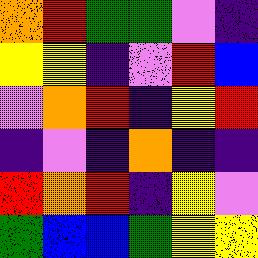[["orange", "red", "green", "green", "violet", "indigo"], ["yellow", "yellow", "indigo", "violet", "red", "blue"], ["violet", "orange", "red", "indigo", "yellow", "red"], ["indigo", "violet", "indigo", "orange", "indigo", "indigo"], ["red", "orange", "red", "indigo", "yellow", "violet"], ["green", "blue", "blue", "green", "yellow", "yellow"]]